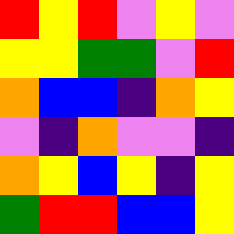[["red", "yellow", "red", "violet", "yellow", "violet"], ["yellow", "yellow", "green", "green", "violet", "red"], ["orange", "blue", "blue", "indigo", "orange", "yellow"], ["violet", "indigo", "orange", "violet", "violet", "indigo"], ["orange", "yellow", "blue", "yellow", "indigo", "yellow"], ["green", "red", "red", "blue", "blue", "yellow"]]